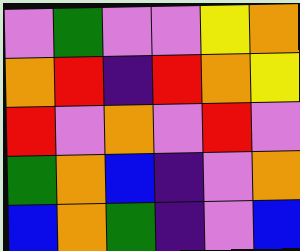[["violet", "green", "violet", "violet", "yellow", "orange"], ["orange", "red", "indigo", "red", "orange", "yellow"], ["red", "violet", "orange", "violet", "red", "violet"], ["green", "orange", "blue", "indigo", "violet", "orange"], ["blue", "orange", "green", "indigo", "violet", "blue"]]